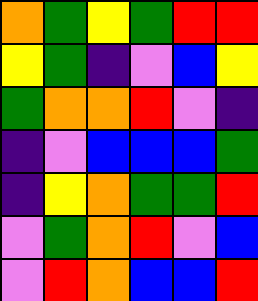[["orange", "green", "yellow", "green", "red", "red"], ["yellow", "green", "indigo", "violet", "blue", "yellow"], ["green", "orange", "orange", "red", "violet", "indigo"], ["indigo", "violet", "blue", "blue", "blue", "green"], ["indigo", "yellow", "orange", "green", "green", "red"], ["violet", "green", "orange", "red", "violet", "blue"], ["violet", "red", "orange", "blue", "blue", "red"]]